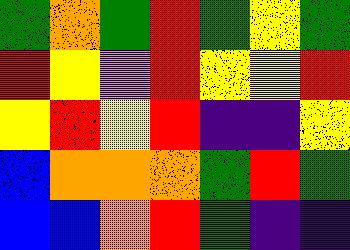[["green", "orange", "green", "red", "green", "yellow", "green"], ["red", "yellow", "violet", "red", "yellow", "yellow", "red"], ["yellow", "red", "yellow", "red", "indigo", "indigo", "yellow"], ["blue", "orange", "orange", "orange", "green", "red", "green"], ["blue", "blue", "orange", "red", "green", "indigo", "indigo"]]